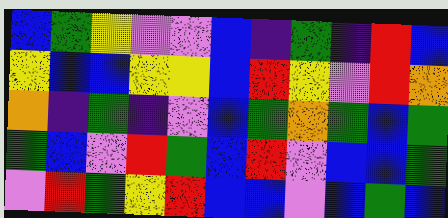[["blue", "green", "yellow", "violet", "violet", "blue", "indigo", "green", "indigo", "red", "blue"], ["yellow", "blue", "blue", "yellow", "yellow", "blue", "red", "yellow", "violet", "red", "orange"], ["orange", "indigo", "green", "indigo", "violet", "blue", "green", "orange", "green", "blue", "green"], ["green", "blue", "violet", "red", "green", "blue", "red", "violet", "blue", "blue", "green"], ["violet", "red", "green", "yellow", "red", "blue", "blue", "violet", "blue", "green", "blue"]]